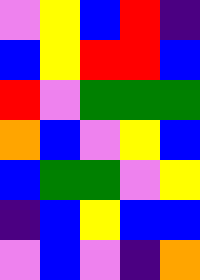[["violet", "yellow", "blue", "red", "indigo"], ["blue", "yellow", "red", "red", "blue"], ["red", "violet", "green", "green", "green"], ["orange", "blue", "violet", "yellow", "blue"], ["blue", "green", "green", "violet", "yellow"], ["indigo", "blue", "yellow", "blue", "blue"], ["violet", "blue", "violet", "indigo", "orange"]]